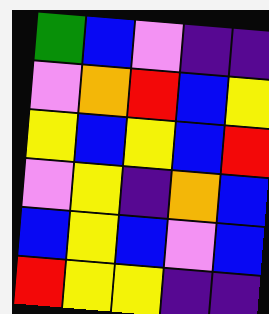[["green", "blue", "violet", "indigo", "indigo"], ["violet", "orange", "red", "blue", "yellow"], ["yellow", "blue", "yellow", "blue", "red"], ["violet", "yellow", "indigo", "orange", "blue"], ["blue", "yellow", "blue", "violet", "blue"], ["red", "yellow", "yellow", "indigo", "indigo"]]